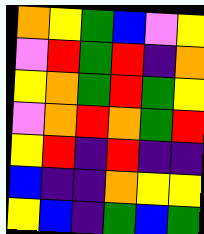[["orange", "yellow", "green", "blue", "violet", "yellow"], ["violet", "red", "green", "red", "indigo", "orange"], ["yellow", "orange", "green", "red", "green", "yellow"], ["violet", "orange", "red", "orange", "green", "red"], ["yellow", "red", "indigo", "red", "indigo", "indigo"], ["blue", "indigo", "indigo", "orange", "yellow", "yellow"], ["yellow", "blue", "indigo", "green", "blue", "green"]]